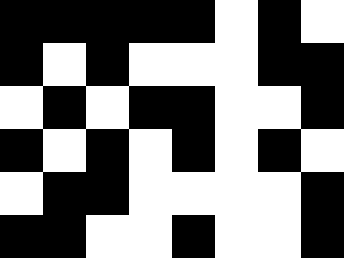[["black", "black", "black", "black", "black", "white", "black", "white"], ["black", "white", "black", "white", "white", "white", "black", "black"], ["white", "black", "white", "black", "black", "white", "white", "black"], ["black", "white", "black", "white", "black", "white", "black", "white"], ["white", "black", "black", "white", "white", "white", "white", "black"], ["black", "black", "white", "white", "black", "white", "white", "black"]]